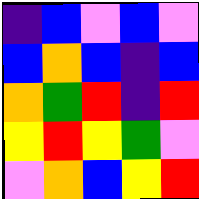[["indigo", "blue", "violet", "blue", "violet"], ["blue", "orange", "blue", "indigo", "blue"], ["orange", "green", "red", "indigo", "red"], ["yellow", "red", "yellow", "green", "violet"], ["violet", "orange", "blue", "yellow", "red"]]